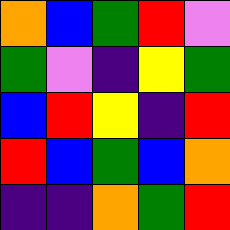[["orange", "blue", "green", "red", "violet"], ["green", "violet", "indigo", "yellow", "green"], ["blue", "red", "yellow", "indigo", "red"], ["red", "blue", "green", "blue", "orange"], ["indigo", "indigo", "orange", "green", "red"]]